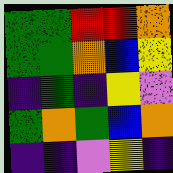[["green", "green", "red", "red", "orange"], ["green", "green", "orange", "blue", "yellow"], ["indigo", "green", "indigo", "yellow", "violet"], ["green", "orange", "green", "blue", "orange"], ["indigo", "indigo", "violet", "yellow", "indigo"]]